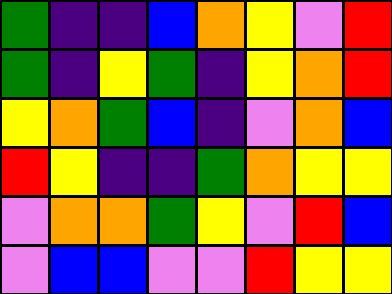[["green", "indigo", "indigo", "blue", "orange", "yellow", "violet", "red"], ["green", "indigo", "yellow", "green", "indigo", "yellow", "orange", "red"], ["yellow", "orange", "green", "blue", "indigo", "violet", "orange", "blue"], ["red", "yellow", "indigo", "indigo", "green", "orange", "yellow", "yellow"], ["violet", "orange", "orange", "green", "yellow", "violet", "red", "blue"], ["violet", "blue", "blue", "violet", "violet", "red", "yellow", "yellow"]]